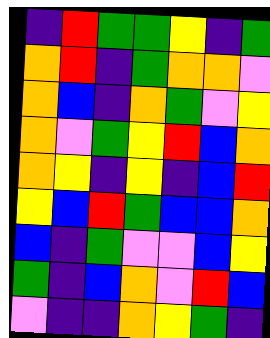[["indigo", "red", "green", "green", "yellow", "indigo", "green"], ["orange", "red", "indigo", "green", "orange", "orange", "violet"], ["orange", "blue", "indigo", "orange", "green", "violet", "yellow"], ["orange", "violet", "green", "yellow", "red", "blue", "orange"], ["orange", "yellow", "indigo", "yellow", "indigo", "blue", "red"], ["yellow", "blue", "red", "green", "blue", "blue", "orange"], ["blue", "indigo", "green", "violet", "violet", "blue", "yellow"], ["green", "indigo", "blue", "orange", "violet", "red", "blue"], ["violet", "indigo", "indigo", "orange", "yellow", "green", "indigo"]]